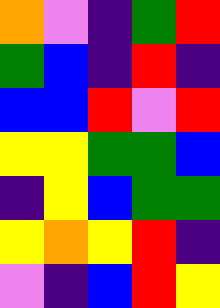[["orange", "violet", "indigo", "green", "red"], ["green", "blue", "indigo", "red", "indigo"], ["blue", "blue", "red", "violet", "red"], ["yellow", "yellow", "green", "green", "blue"], ["indigo", "yellow", "blue", "green", "green"], ["yellow", "orange", "yellow", "red", "indigo"], ["violet", "indigo", "blue", "red", "yellow"]]